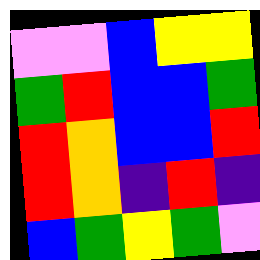[["violet", "violet", "blue", "yellow", "yellow"], ["green", "red", "blue", "blue", "green"], ["red", "orange", "blue", "blue", "red"], ["red", "orange", "indigo", "red", "indigo"], ["blue", "green", "yellow", "green", "violet"]]